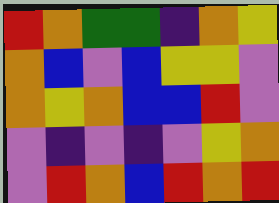[["red", "orange", "green", "green", "indigo", "orange", "yellow"], ["orange", "blue", "violet", "blue", "yellow", "yellow", "violet"], ["orange", "yellow", "orange", "blue", "blue", "red", "violet"], ["violet", "indigo", "violet", "indigo", "violet", "yellow", "orange"], ["violet", "red", "orange", "blue", "red", "orange", "red"]]